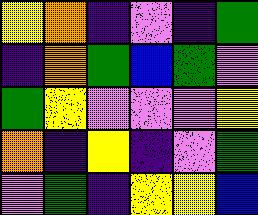[["yellow", "orange", "indigo", "violet", "indigo", "green"], ["indigo", "orange", "green", "blue", "green", "violet"], ["green", "yellow", "violet", "violet", "violet", "yellow"], ["orange", "indigo", "yellow", "indigo", "violet", "green"], ["violet", "green", "indigo", "yellow", "yellow", "blue"]]